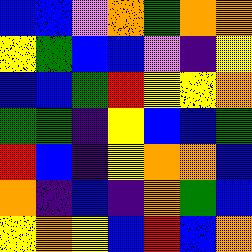[["blue", "blue", "violet", "orange", "green", "orange", "orange"], ["yellow", "green", "blue", "blue", "violet", "indigo", "yellow"], ["blue", "blue", "green", "red", "yellow", "yellow", "orange"], ["green", "green", "indigo", "yellow", "blue", "blue", "green"], ["red", "blue", "indigo", "yellow", "orange", "orange", "blue"], ["orange", "indigo", "blue", "indigo", "orange", "green", "blue"], ["yellow", "orange", "yellow", "blue", "red", "blue", "orange"]]